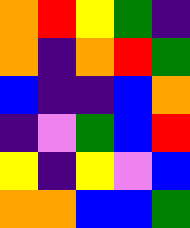[["orange", "red", "yellow", "green", "indigo"], ["orange", "indigo", "orange", "red", "green"], ["blue", "indigo", "indigo", "blue", "orange"], ["indigo", "violet", "green", "blue", "red"], ["yellow", "indigo", "yellow", "violet", "blue"], ["orange", "orange", "blue", "blue", "green"]]